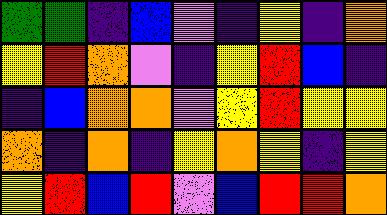[["green", "green", "indigo", "blue", "violet", "indigo", "yellow", "indigo", "orange"], ["yellow", "red", "orange", "violet", "indigo", "yellow", "red", "blue", "indigo"], ["indigo", "blue", "orange", "orange", "violet", "yellow", "red", "yellow", "yellow"], ["orange", "indigo", "orange", "indigo", "yellow", "orange", "yellow", "indigo", "yellow"], ["yellow", "red", "blue", "red", "violet", "blue", "red", "red", "orange"]]